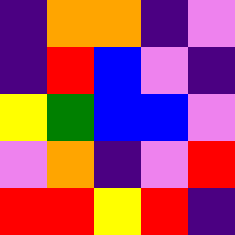[["indigo", "orange", "orange", "indigo", "violet"], ["indigo", "red", "blue", "violet", "indigo"], ["yellow", "green", "blue", "blue", "violet"], ["violet", "orange", "indigo", "violet", "red"], ["red", "red", "yellow", "red", "indigo"]]